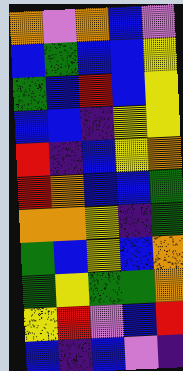[["orange", "violet", "orange", "blue", "violet"], ["blue", "green", "blue", "blue", "yellow"], ["green", "blue", "red", "blue", "yellow"], ["blue", "blue", "indigo", "yellow", "yellow"], ["red", "indigo", "blue", "yellow", "orange"], ["red", "orange", "blue", "blue", "green"], ["orange", "orange", "yellow", "indigo", "green"], ["green", "blue", "yellow", "blue", "orange"], ["green", "yellow", "green", "green", "orange"], ["yellow", "red", "violet", "blue", "red"], ["blue", "indigo", "blue", "violet", "indigo"]]